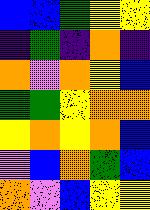[["blue", "blue", "green", "yellow", "yellow"], ["indigo", "green", "indigo", "orange", "indigo"], ["orange", "violet", "orange", "yellow", "blue"], ["green", "green", "yellow", "orange", "orange"], ["yellow", "orange", "yellow", "orange", "blue"], ["violet", "blue", "orange", "green", "blue"], ["orange", "violet", "blue", "yellow", "yellow"]]